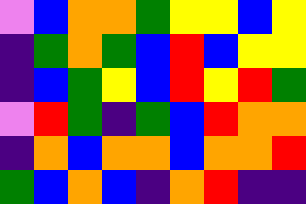[["violet", "blue", "orange", "orange", "green", "yellow", "yellow", "blue", "yellow"], ["indigo", "green", "orange", "green", "blue", "red", "blue", "yellow", "yellow"], ["indigo", "blue", "green", "yellow", "blue", "red", "yellow", "red", "green"], ["violet", "red", "green", "indigo", "green", "blue", "red", "orange", "orange"], ["indigo", "orange", "blue", "orange", "orange", "blue", "orange", "orange", "red"], ["green", "blue", "orange", "blue", "indigo", "orange", "red", "indigo", "indigo"]]